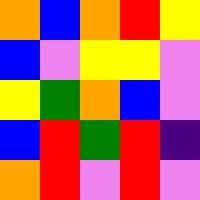[["orange", "blue", "orange", "red", "yellow"], ["blue", "violet", "yellow", "yellow", "violet"], ["yellow", "green", "orange", "blue", "violet"], ["blue", "red", "green", "red", "indigo"], ["orange", "red", "violet", "red", "violet"]]